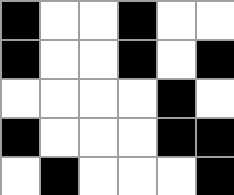[["black", "white", "white", "black", "white", "white"], ["black", "white", "white", "black", "white", "black"], ["white", "white", "white", "white", "black", "white"], ["black", "white", "white", "white", "black", "black"], ["white", "black", "white", "white", "white", "black"]]